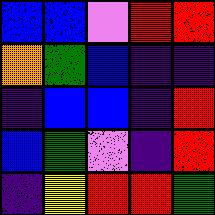[["blue", "blue", "violet", "red", "red"], ["orange", "green", "blue", "indigo", "indigo"], ["indigo", "blue", "blue", "indigo", "red"], ["blue", "green", "violet", "indigo", "red"], ["indigo", "yellow", "red", "red", "green"]]